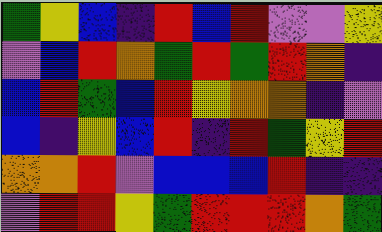[["green", "yellow", "blue", "indigo", "red", "blue", "red", "violet", "violet", "yellow"], ["violet", "blue", "red", "orange", "green", "red", "green", "red", "orange", "indigo"], ["blue", "red", "green", "blue", "red", "yellow", "orange", "orange", "indigo", "violet"], ["blue", "indigo", "yellow", "blue", "red", "indigo", "red", "green", "yellow", "red"], ["orange", "orange", "red", "violet", "blue", "blue", "blue", "red", "indigo", "indigo"], ["violet", "red", "red", "yellow", "green", "red", "red", "red", "orange", "green"]]